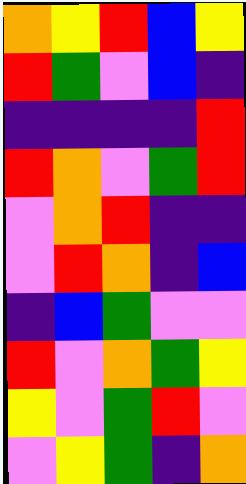[["orange", "yellow", "red", "blue", "yellow"], ["red", "green", "violet", "blue", "indigo"], ["indigo", "indigo", "indigo", "indigo", "red"], ["red", "orange", "violet", "green", "red"], ["violet", "orange", "red", "indigo", "indigo"], ["violet", "red", "orange", "indigo", "blue"], ["indigo", "blue", "green", "violet", "violet"], ["red", "violet", "orange", "green", "yellow"], ["yellow", "violet", "green", "red", "violet"], ["violet", "yellow", "green", "indigo", "orange"]]